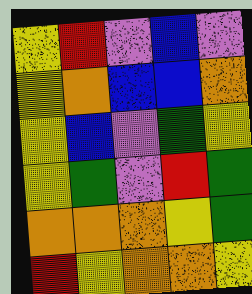[["yellow", "red", "violet", "blue", "violet"], ["yellow", "orange", "blue", "blue", "orange"], ["yellow", "blue", "violet", "green", "yellow"], ["yellow", "green", "violet", "red", "green"], ["orange", "orange", "orange", "yellow", "green"], ["red", "yellow", "orange", "orange", "yellow"]]